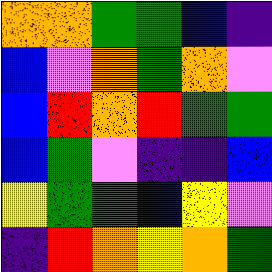[["orange", "orange", "green", "green", "blue", "indigo"], ["blue", "violet", "orange", "green", "orange", "violet"], ["blue", "red", "orange", "red", "green", "green"], ["blue", "green", "violet", "indigo", "indigo", "blue"], ["yellow", "green", "green", "blue", "yellow", "violet"], ["indigo", "red", "orange", "yellow", "orange", "green"]]